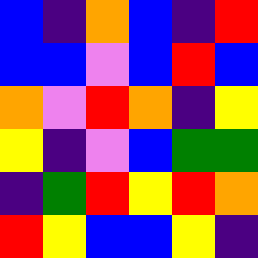[["blue", "indigo", "orange", "blue", "indigo", "red"], ["blue", "blue", "violet", "blue", "red", "blue"], ["orange", "violet", "red", "orange", "indigo", "yellow"], ["yellow", "indigo", "violet", "blue", "green", "green"], ["indigo", "green", "red", "yellow", "red", "orange"], ["red", "yellow", "blue", "blue", "yellow", "indigo"]]